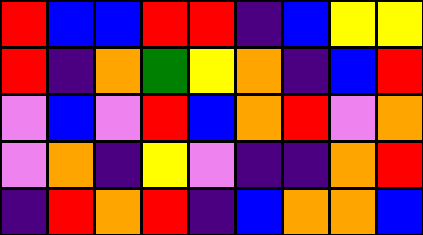[["red", "blue", "blue", "red", "red", "indigo", "blue", "yellow", "yellow"], ["red", "indigo", "orange", "green", "yellow", "orange", "indigo", "blue", "red"], ["violet", "blue", "violet", "red", "blue", "orange", "red", "violet", "orange"], ["violet", "orange", "indigo", "yellow", "violet", "indigo", "indigo", "orange", "red"], ["indigo", "red", "orange", "red", "indigo", "blue", "orange", "orange", "blue"]]